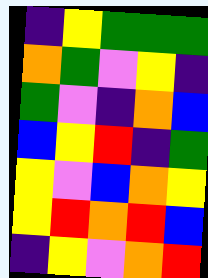[["indigo", "yellow", "green", "green", "green"], ["orange", "green", "violet", "yellow", "indigo"], ["green", "violet", "indigo", "orange", "blue"], ["blue", "yellow", "red", "indigo", "green"], ["yellow", "violet", "blue", "orange", "yellow"], ["yellow", "red", "orange", "red", "blue"], ["indigo", "yellow", "violet", "orange", "red"]]